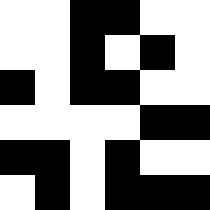[["white", "white", "black", "black", "white", "white"], ["white", "white", "black", "white", "black", "white"], ["black", "white", "black", "black", "white", "white"], ["white", "white", "white", "white", "black", "black"], ["black", "black", "white", "black", "white", "white"], ["white", "black", "white", "black", "black", "black"]]